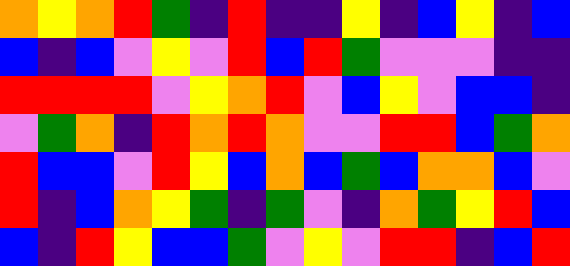[["orange", "yellow", "orange", "red", "green", "indigo", "red", "indigo", "indigo", "yellow", "indigo", "blue", "yellow", "indigo", "blue"], ["blue", "indigo", "blue", "violet", "yellow", "violet", "red", "blue", "red", "green", "violet", "violet", "violet", "indigo", "indigo"], ["red", "red", "red", "red", "violet", "yellow", "orange", "red", "violet", "blue", "yellow", "violet", "blue", "blue", "indigo"], ["violet", "green", "orange", "indigo", "red", "orange", "red", "orange", "violet", "violet", "red", "red", "blue", "green", "orange"], ["red", "blue", "blue", "violet", "red", "yellow", "blue", "orange", "blue", "green", "blue", "orange", "orange", "blue", "violet"], ["red", "indigo", "blue", "orange", "yellow", "green", "indigo", "green", "violet", "indigo", "orange", "green", "yellow", "red", "blue"], ["blue", "indigo", "red", "yellow", "blue", "blue", "green", "violet", "yellow", "violet", "red", "red", "indigo", "blue", "red"]]